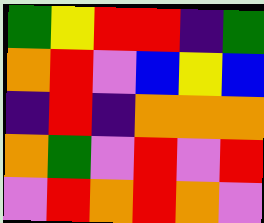[["green", "yellow", "red", "red", "indigo", "green"], ["orange", "red", "violet", "blue", "yellow", "blue"], ["indigo", "red", "indigo", "orange", "orange", "orange"], ["orange", "green", "violet", "red", "violet", "red"], ["violet", "red", "orange", "red", "orange", "violet"]]